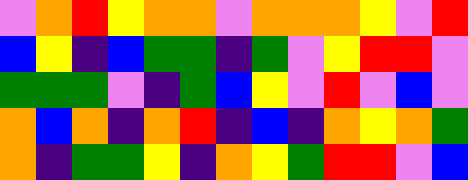[["violet", "orange", "red", "yellow", "orange", "orange", "violet", "orange", "orange", "orange", "yellow", "violet", "red"], ["blue", "yellow", "indigo", "blue", "green", "green", "indigo", "green", "violet", "yellow", "red", "red", "violet"], ["green", "green", "green", "violet", "indigo", "green", "blue", "yellow", "violet", "red", "violet", "blue", "violet"], ["orange", "blue", "orange", "indigo", "orange", "red", "indigo", "blue", "indigo", "orange", "yellow", "orange", "green"], ["orange", "indigo", "green", "green", "yellow", "indigo", "orange", "yellow", "green", "red", "red", "violet", "blue"]]